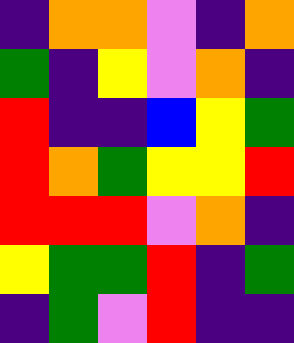[["indigo", "orange", "orange", "violet", "indigo", "orange"], ["green", "indigo", "yellow", "violet", "orange", "indigo"], ["red", "indigo", "indigo", "blue", "yellow", "green"], ["red", "orange", "green", "yellow", "yellow", "red"], ["red", "red", "red", "violet", "orange", "indigo"], ["yellow", "green", "green", "red", "indigo", "green"], ["indigo", "green", "violet", "red", "indigo", "indigo"]]